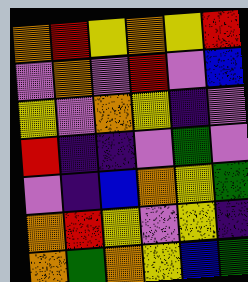[["orange", "red", "yellow", "orange", "yellow", "red"], ["violet", "orange", "violet", "red", "violet", "blue"], ["yellow", "violet", "orange", "yellow", "indigo", "violet"], ["red", "indigo", "indigo", "violet", "green", "violet"], ["violet", "indigo", "blue", "orange", "yellow", "green"], ["orange", "red", "yellow", "violet", "yellow", "indigo"], ["orange", "green", "orange", "yellow", "blue", "green"]]